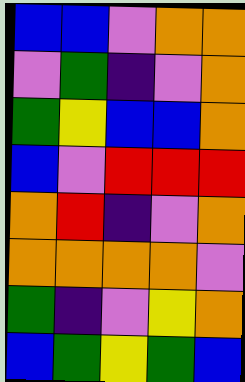[["blue", "blue", "violet", "orange", "orange"], ["violet", "green", "indigo", "violet", "orange"], ["green", "yellow", "blue", "blue", "orange"], ["blue", "violet", "red", "red", "red"], ["orange", "red", "indigo", "violet", "orange"], ["orange", "orange", "orange", "orange", "violet"], ["green", "indigo", "violet", "yellow", "orange"], ["blue", "green", "yellow", "green", "blue"]]